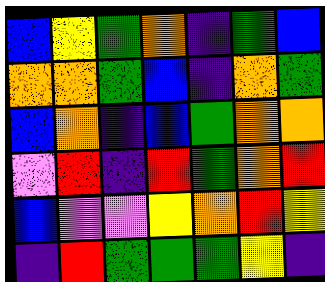[["blue", "yellow", "green", "orange", "indigo", "green", "blue"], ["orange", "orange", "green", "blue", "indigo", "orange", "green"], ["blue", "orange", "indigo", "blue", "green", "orange", "orange"], ["violet", "red", "indigo", "red", "green", "orange", "red"], ["blue", "violet", "violet", "yellow", "orange", "red", "yellow"], ["indigo", "red", "green", "green", "green", "yellow", "indigo"]]